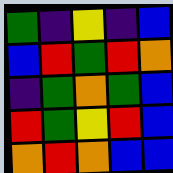[["green", "indigo", "yellow", "indigo", "blue"], ["blue", "red", "green", "red", "orange"], ["indigo", "green", "orange", "green", "blue"], ["red", "green", "yellow", "red", "blue"], ["orange", "red", "orange", "blue", "blue"]]